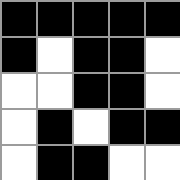[["black", "black", "black", "black", "black"], ["black", "white", "black", "black", "white"], ["white", "white", "black", "black", "white"], ["white", "black", "white", "black", "black"], ["white", "black", "black", "white", "white"]]